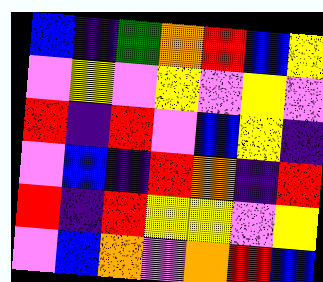[["blue", "indigo", "green", "orange", "red", "blue", "yellow"], ["violet", "yellow", "violet", "yellow", "violet", "yellow", "violet"], ["red", "indigo", "red", "violet", "blue", "yellow", "indigo"], ["violet", "blue", "indigo", "red", "orange", "indigo", "red"], ["red", "indigo", "red", "yellow", "yellow", "violet", "yellow"], ["violet", "blue", "orange", "violet", "orange", "red", "blue"]]